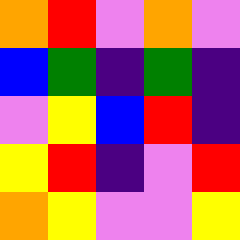[["orange", "red", "violet", "orange", "violet"], ["blue", "green", "indigo", "green", "indigo"], ["violet", "yellow", "blue", "red", "indigo"], ["yellow", "red", "indigo", "violet", "red"], ["orange", "yellow", "violet", "violet", "yellow"]]